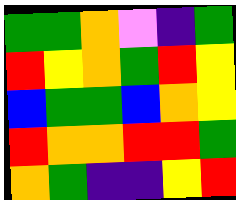[["green", "green", "orange", "violet", "indigo", "green"], ["red", "yellow", "orange", "green", "red", "yellow"], ["blue", "green", "green", "blue", "orange", "yellow"], ["red", "orange", "orange", "red", "red", "green"], ["orange", "green", "indigo", "indigo", "yellow", "red"]]